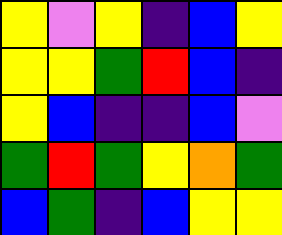[["yellow", "violet", "yellow", "indigo", "blue", "yellow"], ["yellow", "yellow", "green", "red", "blue", "indigo"], ["yellow", "blue", "indigo", "indigo", "blue", "violet"], ["green", "red", "green", "yellow", "orange", "green"], ["blue", "green", "indigo", "blue", "yellow", "yellow"]]